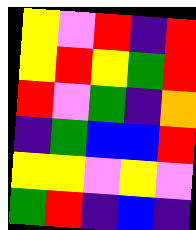[["yellow", "violet", "red", "indigo", "red"], ["yellow", "red", "yellow", "green", "red"], ["red", "violet", "green", "indigo", "orange"], ["indigo", "green", "blue", "blue", "red"], ["yellow", "yellow", "violet", "yellow", "violet"], ["green", "red", "indigo", "blue", "indigo"]]